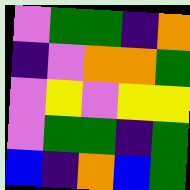[["violet", "green", "green", "indigo", "orange"], ["indigo", "violet", "orange", "orange", "green"], ["violet", "yellow", "violet", "yellow", "yellow"], ["violet", "green", "green", "indigo", "green"], ["blue", "indigo", "orange", "blue", "green"]]